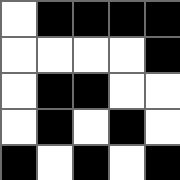[["white", "black", "black", "black", "black"], ["white", "white", "white", "white", "black"], ["white", "black", "black", "white", "white"], ["white", "black", "white", "black", "white"], ["black", "white", "black", "white", "black"]]